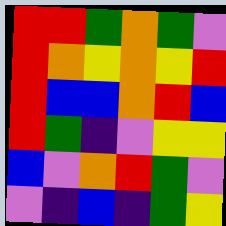[["red", "red", "green", "orange", "green", "violet"], ["red", "orange", "yellow", "orange", "yellow", "red"], ["red", "blue", "blue", "orange", "red", "blue"], ["red", "green", "indigo", "violet", "yellow", "yellow"], ["blue", "violet", "orange", "red", "green", "violet"], ["violet", "indigo", "blue", "indigo", "green", "yellow"]]